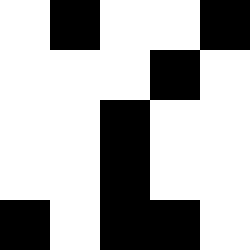[["white", "black", "white", "white", "black"], ["white", "white", "white", "black", "white"], ["white", "white", "black", "white", "white"], ["white", "white", "black", "white", "white"], ["black", "white", "black", "black", "white"]]